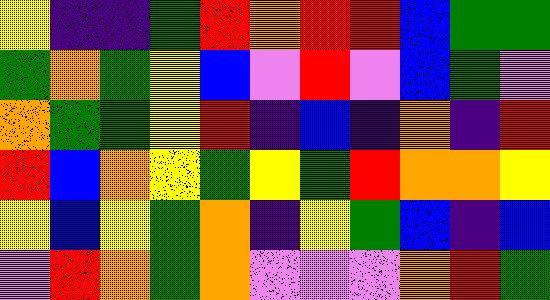[["yellow", "indigo", "indigo", "green", "red", "orange", "red", "red", "blue", "green", "green"], ["green", "orange", "green", "yellow", "blue", "violet", "red", "violet", "blue", "green", "violet"], ["orange", "green", "green", "yellow", "red", "indigo", "blue", "indigo", "orange", "indigo", "red"], ["red", "blue", "orange", "yellow", "green", "yellow", "green", "red", "orange", "orange", "yellow"], ["yellow", "blue", "yellow", "green", "orange", "indigo", "yellow", "green", "blue", "indigo", "blue"], ["violet", "red", "orange", "green", "orange", "violet", "violet", "violet", "orange", "red", "green"]]